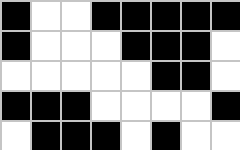[["black", "white", "white", "black", "black", "black", "black", "black"], ["black", "white", "white", "white", "black", "black", "black", "white"], ["white", "white", "white", "white", "white", "black", "black", "white"], ["black", "black", "black", "white", "white", "white", "white", "black"], ["white", "black", "black", "black", "white", "black", "white", "white"]]